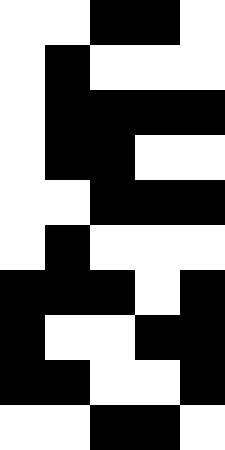[["white", "white", "black", "black", "white"], ["white", "black", "white", "white", "white"], ["white", "black", "black", "black", "black"], ["white", "black", "black", "white", "white"], ["white", "white", "black", "black", "black"], ["white", "black", "white", "white", "white"], ["black", "black", "black", "white", "black"], ["black", "white", "white", "black", "black"], ["black", "black", "white", "white", "black"], ["white", "white", "black", "black", "white"]]